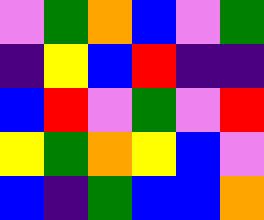[["violet", "green", "orange", "blue", "violet", "green"], ["indigo", "yellow", "blue", "red", "indigo", "indigo"], ["blue", "red", "violet", "green", "violet", "red"], ["yellow", "green", "orange", "yellow", "blue", "violet"], ["blue", "indigo", "green", "blue", "blue", "orange"]]